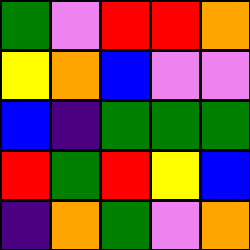[["green", "violet", "red", "red", "orange"], ["yellow", "orange", "blue", "violet", "violet"], ["blue", "indigo", "green", "green", "green"], ["red", "green", "red", "yellow", "blue"], ["indigo", "orange", "green", "violet", "orange"]]